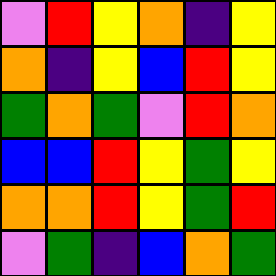[["violet", "red", "yellow", "orange", "indigo", "yellow"], ["orange", "indigo", "yellow", "blue", "red", "yellow"], ["green", "orange", "green", "violet", "red", "orange"], ["blue", "blue", "red", "yellow", "green", "yellow"], ["orange", "orange", "red", "yellow", "green", "red"], ["violet", "green", "indigo", "blue", "orange", "green"]]